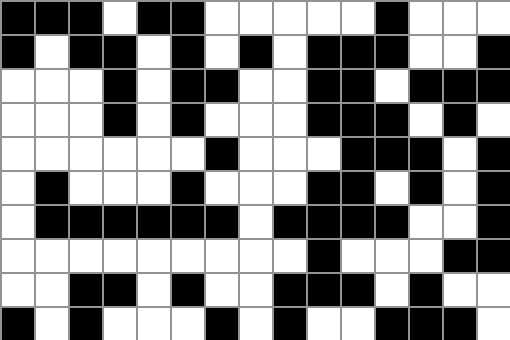[["black", "black", "black", "white", "black", "black", "white", "white", "white", "white", "white", "black", "white", "white", "white"], ["black", "white", "black", "black", "white", "black", "white", "black", "white", "black", "black", "black", "white", "white", "black"], ["white", "white", "white", "black", "white", "black", "black", "white", "white", "black", "black", "white", "black", "black", "black"], ["white", "white", "white", "black", "white", "black", "white", "white", "white", "black", "black", "black", "white", "black", "white"], ["white", "white", "white", "white", "white", "white", "black", "white", "white", "white", "black", "black", "black", "white", "black"], ["white", "black", "white", "white", "white", "black", "white", "white", "white", "black", "black", "white", "black", "white", "black"], ["white", "black", "black", "black", "black", "black", "black", "white", "black", "black", "black", "black", "white", "white", "black"], ["white", "white", "white", "white", "white", "white", "white", "white", "white", "black", "white", "white", "white", "black", "black"], ["white", "white", "black", "black", "white", "black", "white", "white", "black", "black", "black", "white", "black", "white", "white"], ["black", "white", "black", "white", "white", "white", "black", "white", "black", "white", "white", "black", "black", "black", "white"]]